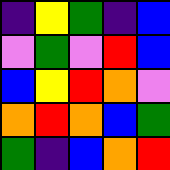[["indigo", "yellow", "green", "indigo", "blue"], ["violet", "green", "violet", "red", "blue"], ["blue", "yellow", "red", "orange", "violet"], ["orange", "red", "orange", "blue", "green"], ["green", "indigo", "blue", "orange", "red"]]